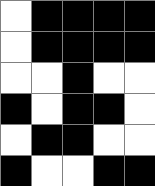[["white", "black", "black", "black", "black"], ["white", "black", "black", "black", "black"], ["white", "white", "black", "white", "white"], ["black", "white", "black", "black", "white"], ["white", "black", "black", "white", "white"], ["black", "white", "white", "black", "black"]]